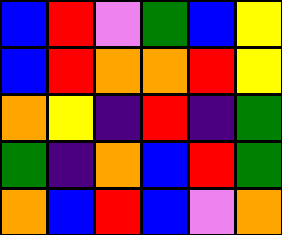[["blue", "red", "violet", "green", "blue", "yellow"], ["blue", "red", "orange", "orange", "red", "yellow"], ["orange", "yellow", "indigo", "red", "indigo", "green"], ["green", "indigo", "orange", "blue", "red", "green"], ["orange", "blue", "red", "blue", "violet", "orange"]]